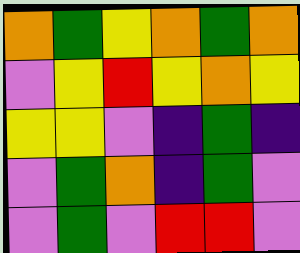[["orange", "green", "yellow", "orange", "green", "orange"], ["violet", "yellow", "red", "yellow", "orange", "yellow"], ["yellow", "yellow", "violet", "indigo", "green", "indigo"], ["violet", "green", "orange", "indigo", "green", "violet"], ["violet", "green", "violet", "red", "red", "violet"]]